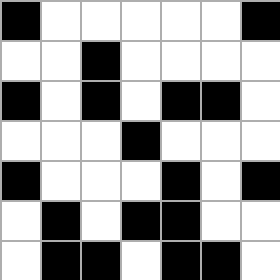[["black", "white", "white", "white", "white", "white", "black"], ["white", "white", "black", "white", "white", "white", "white"], ["black", "white", "black", "white", "black", "black", "white"], ["white", "white", "white", "black", "white", "white", "white"], ["black", "white", "white", "white", "black", "white", "black"], ["white", "black", "white", "black", "black", "white", "white"], ["white", "black", "black", "white", "black", "black", "white"]]